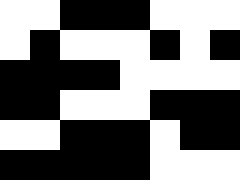[["white", "white", "black", "black", "black", "white", "white", "white"], ["white", "black", "white", "white", "white", "black", "white", "black"], ["black", "black", "black", "black", "white", "white", "white", "white"], ["black", "black", "white", "white", "white", "black", "black", "black"], ["white", "white", "black", "black", "black", "white", "black", "black"], ["black", "black", "black", "black", "black", "white", "white", "white"]]